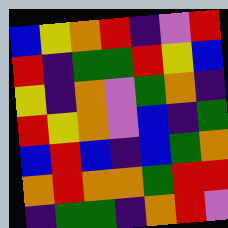[["blue", "yellow", "orange", "red", "indigo", "violet", "red"], ["red", "indigo", "green", "green", "red", "yellow", "blue"], ["yellow", "indigo", "orange", "violet", "green", "orange", "indigo"], ["red", "yellow", "orange", "violet", "blue", "indigo", "green"], ["blue", "red", "blue", "indigo", "blue", "green", "orange"], ["orange", "red", "orange", "orange", "green", "red", "red"], ["indigo", "green", "green", "indigo", "orange", "red", "violet"]]